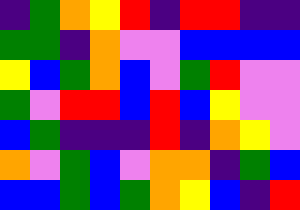[["indigo", "green", "orange", "yellow", "red", "indigo", "red", "red", "indigo", "indigo"], ["green", "green", "indigo", "orange", "violet", "violet", "blue", "blue", "blue", "blue"], ["yellow", "blue", "green", "orange", "blue", "violet", "green", "red", "violet", "violet"], ["green", "violet", "red", "red", "blue", "red", "blue", "yellow", "violet", "violet"], ["blue", "green", "indigo", "indigo", "indigo", "red", "indigo", "orange", "yellow", "violet"], ["orange", "violet", "green", "blue", "violet", "orange", "orange", "indigo", "green", "blue"], ["blue", "blue", "green", "blue", "green", "orange", "yellow", "blue", "indigo", "red"]]